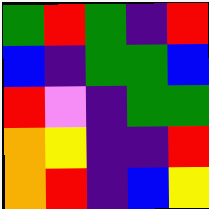[["green", "red", "green", "indigo", "red"], ["blue", "indigo", "green", "green", "blue"], ["red", "violet", "indigo", "green", "green"], ["orange", "yellow", "indigo", "indigo", "red"], ["orange", "red", "indigo", "blue", "yellow"]]